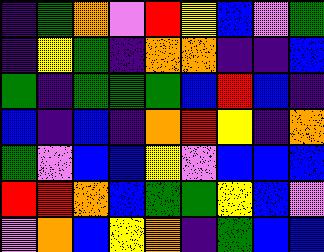[["indigo", "green", "orange", "violet", "red", "yellow", "blue", "violet", "green"], ["indigo", "yellow", "green", "indigo", "orange", "orange", "indigo", "indigo", "blue"], ["green", "indigo", "green", "green", "green", "blue", "red", "blue", "indigo"], ["blue", "indigo", "blue", "indigo", "orange", "red", "yellow", "indigo", "orange"], ["green", "violet", "blue", "blue", "yellow", "violet", "blue", "blue", "blue"], ["red", "red", "orange", "blue", "green", "green", "yellow", "blue", "violet"], ["violet", "orange", "blue", "yellow", "orange", "indigo", "green", "blue", "blue"]]